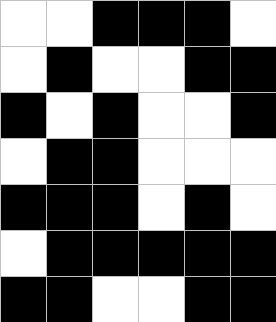[["white", "white", "black", "black", "black", "white"], ["white", "black", "white", "white", "black", "black"], ["black", "white", "black", "white", "white", "black"], ["white", "black", "black", "white", "white", "white"], ["black", "black", "black", "white", "black", "white"], ["white", "black", "black", "black", "black", "black"], ["black", "black", "white", "white", "black", "black"]]